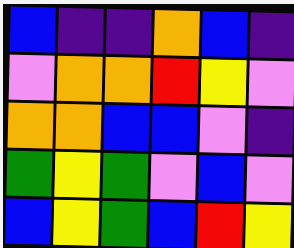[["blue", "indigo", "indigo", "orange", "blue", "indigo"], ["violet", "orange", "orange", "red", "yellow", "violet"], ["orange", "orange", "blue", "blue", "violet", "indigo"], ["green", "yellow", "green", "violet", "blue", "violet"], ["blue", "yellow", "green", "blue", "red", "yellow"]]